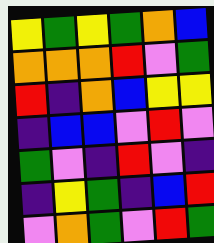[["yellow", "green", "yellow", "green", "orange", "blue"], ["orange", "orange", "orange", "red", "violet", "green"], ["red", "indigo", "orange", "blue", "yellow", "yellow"], ["indigo", "blue", "blue", "violet", "red", "violet"], ["green", "violet", "indigo", "red", "violet", "indigo"], ["indigo", "yellow", "green", "indigo", "blue", "red"], ["violet", "orange", "green", "violet", "red", "green"]]